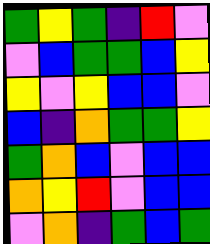[["green", "yellow", "green", "indigo", "red", "violet"], ["violet", "blue", "green", "green", "blue", "yellow"], ["yellow", "violet", "yellow", "blue", "blue", "violet"], ["blue", "indigo", "orange", "green", "green", "yellow"], ["green", "orange", "blue", "violet", "blue", "blue"], ["orange", "yellow", "red", "violet", "blue", "blue"], ["violet", "orange", "indigo", "green", "blue", "green"]]